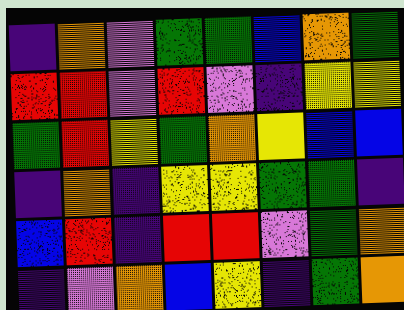[["indigo", "orange", "violet", "green", "green", "blue", "orange", "green"], ["red", "red", "violet", "red", "violet", "indigo", "yellow", "yellow"], ["green", "red", "yellow", "green", "orange", "yellow", "blue", "blue"], ["indigo", "orange", "indigo", "yellow", "yellow", "green", "green", "indigo"], ["blue", "red", "indigo", "red", "red", "violet", "green", "orange"], ["indigo", "violet", "orange", "blue", "yellow", "indigo", "green", "orange"]]